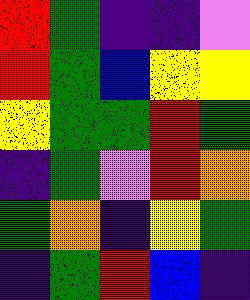[["red", "green", "indigo", "indigo", "violet"], ["red", "green", "blue", "yellow", "yellow"], ["yellow", "green", "green", "red", "green"], ["indigo", "green", "violet", "red", "orange"], ["green", "orange", "indigo", "yellow", "green"], ["indigo", "green", "red", "blue", "indigo"]]